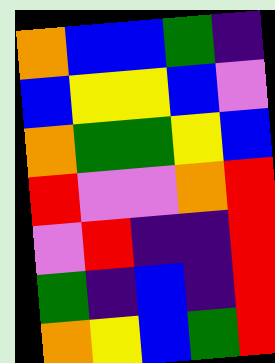[["orange", "blue", "blue", "green", "indigo"], ["blue", "yellow", "yellow", "blue", "violet"], ["orange", "green", "green", "yellow", "blue"], ["red", "violet", "violet", "orange", "red"], ["violet", "red", "indigo", "indigo", "red"], ["green", "indigo", "blue", "indigo", "red"], ["orange", "yellow", "blue", "green", "red"]]